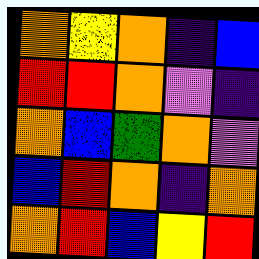[["orange", "yellow", "orange", "indigo", "blue"], ["red", "red", "orange", "violet", "indigo"], ["orange", "blue", "green", "orange", "violet"], ["blue", "red", "orange", "indigo", "orange"], ["orange", "red", "blue", "yellow", "red"]]